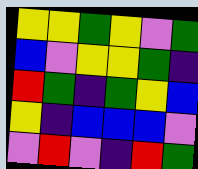[["yellow", "yellow", "green", "yellow", "violet", "green"], ["blue", "violet", "yellow", "yellow", "green", "indigo"], ["red", "green", "indigo", "green", "yellow", "blue"], ["yellow", "indigo", "blue", "blue", "blue", "violet"], ["violet", "red", "violet", "indigo", "red", "green"]]